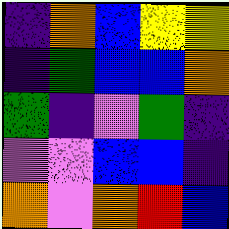[["indigo", "orange", "blue", "yellow", "yellow"], ["indigo", "green", "blue", "blue", "orange"], ["green", "indigo", "violet", "green", "indigo"], ["violet", "violet", "blue", "blue", "indigo"], ["orange", "violet", "orange", "red", "blue"]]